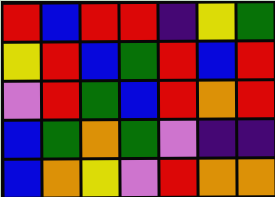[["red", "blue", "red", "red", "indigo", "yellow", "green"], ["yellow", "red", "blue", "green", "red", "blue", "red"], ["violet", "red", "green", "blue", "red", "orange", "red"], ["blue", "green", "orange", "green", "violet", "indigo", "indigo"], ["blue", "orange", "yellow", "violet", "red", "orange", "orange"]]